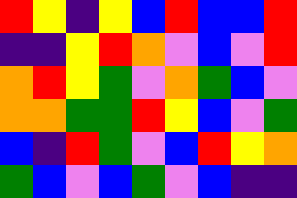[["red", "yellow", "indigo", "yellow", "blue", "red", "blue", "blue", "red"], ["indigo", "indigo", "yellow", "red", "orange", "violet", "blue", "violet", "red"], ["orange", "red", "yellow", "green", "violet", "orange", "green", "blue", "violet"], ["orange", "orange", "green", "green", "red", "yellow", "blue", "violet", "green"], ["blue", "indigo", "red", "green", "violet", "blue", "red", "yellow", "orange"], ["green", "blue", "violet", "blue", "green", "violet", "blue", "indigo", "indigo"]]